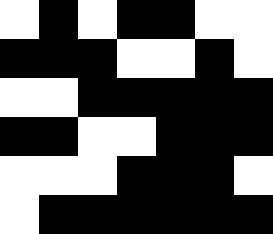[["white", "black", "white", "black", "black", "white", "white"], ["black", "black", "black", "white", "white", "black", "white"], ["white", "white", "black", "black", "black", "black", "black"], ["black", "black", "white", "white", "black", "black", "black"], ["white", "white", "white", "black", "black", "black", "white"], ["white", "black", "black", "black", "black", "black", "black"]]